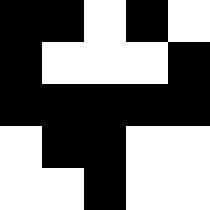[["black", "black", "white", "black", "white"], ["black", "white", "white", "white", "black"], ["black", "black", "black", "black", "black"], ["white", "black", "black", "white", "white"], ["white", "white", "black", "white", "white"]]